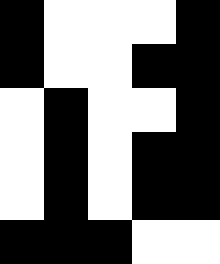[["black", "white", "white", "white", "black"], ["black", "white", "white", "black", "black"], ["white", "black", "white", "white", "black"], ["white", "black", "white", "black", "black"], ["white", "black", "white", "black", "black"], ["black", "black", "black", "white", "white"]]